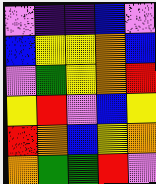[["violet", "indigo", "indigo", "blue", "violet"], ["blue", "yellow", "yellow", "orange", "blue"], ["violet", "green", "yellow", "orange", "red"], ["yellow", "red", "violet", "blue", "yellow"], ["red", "orange", "blue", "yellow", "orange"], ["orange", "green", "green", "red", "violet"]]